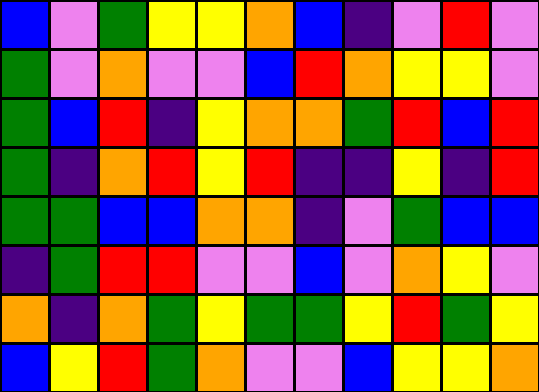[["blue", "violet", "green", "yellow", "yellow", "orange", "blue", "indigo", "violet", "red", "violet"], ["green", "violet", "orange", "violet", "violet", "blue", "red", "orange", "yellow", "yellow", "violet"], ["green", "blue", "red", "indigo", "yellow", "orange", "orange", "green", "red", "blue", "red"], ["green", "indigo", "orange", "red", "yellow", "red", "indigo", "indigo", "yellow", "indigo", "red"], ["green", "green", "blue", "blue", "orange", "orange", "indigo", "violet", "green", "blue", "blue"], ["indigo", "green", "red", "red", "violet", "violet", "blue", "violet", "orange", "yellow", "violet"], ["orange", "indigo", "orange", "green", "yellow", "green", "green", "yellow", "red", "green", "yellow"], ["blue", "yellow", "red", "green", "orange", "violet", "violet", "blue", "yellow", "yellow", "orange"]]